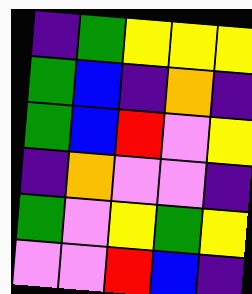[["indigo", "green", "yellow", "yellow", "yellow"], ["green", "blue", "indigo", "orange", "indigo"], ["green", "blue", "red", "violet", "yellow"], ["indigo", "orange", "violet", "violet", "indigo"], ["green", "violet", "yellow", "green", "yellow"], ["violet", "violet", "red", "blue", "indigo"]]